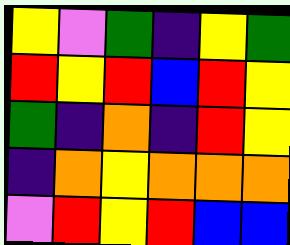[["yellow", "violet", "green", "indigo", "yellow", "green"], ["red", "yellow", "red", "blue", "red", "yellow"], ["green", "indigo", "orange", "indigo", "red", "yellow"], ["indigo", "orange", "yellow", "orange", "orange", "orange"], ["violet", "red", "yellow", "red", "blue", "blue"]]